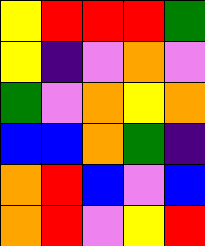[["yellow", "red", "red", "red", "green"], ["yellow", "indigo", "violet", "orange", "violet"], ["green", "violet", "orange", "yellow", "orange"], ["blue", "blue", "orange", "green", "indigo"], ["orange", "red", "blue", "violet", "blue"], ["orange", "red", "violet", "yellow", "red"]]